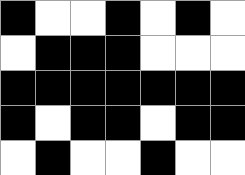[["black", "white", "white", "black", "white", "black", "white"], ["white", "black", "black", "black", "white", "white", "white"], ["black", "black", "black", "black", "black", "black", "black"], ["black", "white", "black", "black", "white", "black", "black"], ["white", "black", "white", "white", "black", "white", "white"]]